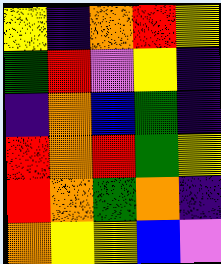[["yellow", "indigo", "orange", "red", "yellow"], ["green", "red", "violet", "yellow", "indigo"], ["indigo", "orange", "blue", "green", "indigo"], ["red", "orange", "red", "green", "yellow"], ["red", "orange", "green", "orange", "indigo"], ["orange", "yellow", "yellow", "blue", "violet"]]